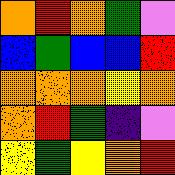[["orange", "red", "orange", "green", "violet"], ["blue", "green", "blue", "blue", "red"], ["orange", "orange", "orange", "yellow", "orange"], ["orange", "red", "green", "indigo", "violet"], ["yellow", "green", "yellow", "orange", "red"]]